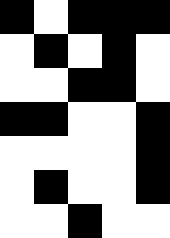[["black", "white", "black", "black", "black"], ["white", "black", "white", "black", "white"], ["white", "white", "black", "black", "white"], ["black", "black", "white", "white", "black"], ["white", "white", "white", "white", "black"], ["white", "black", "white", "white", "black"], ["white", "white", "black", "white", "white"]]